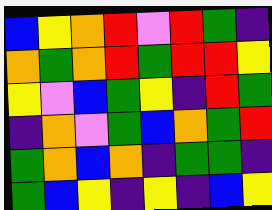[["blue", "yellow", "orange", "red", "violet", "red", "green", "indigo"], ["orange", "green", "orange", "red", "green", "red", "red", "yellow"], ["yellow", "violet", "blue", "green", "yellow", "indigo", "red", "green"], ["indigo", "orange", "violet", "green", "blue", "orange", "green", "red"], ["green", "orange", "blue", "orange", "indigo", "green", "green", "indigo"], ["green", "blue", "yellow", "indigo", "yellow", "indigo", "blue", "yellow"]]